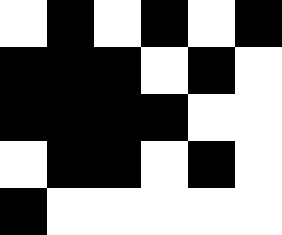[["white", "black", "white", "black", "white", "black"], ["black", "black", "black", "white", "black", "white"], ["black", "black", "black", "black", "white", "white"], ["white", "black", "black", "white", "black", "white"], ["black", "white", "white", "white", "white", "white"]]